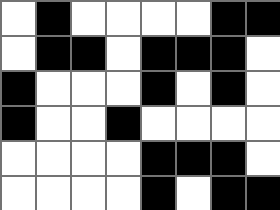[["white", "black", "white", "white", "white", "white", "black", "black"], ["white", "black", "black", "white", "black", "black", "black", "white"], ["black", "white", "white", "white", "black", "white", "black", "white"], ["black", "white", "white", "black", "white", "white", "white", "white"], ["white", "white", "white", "white", "black", "black", "black", "white"], ["white", "white", "white", "white", "black", "white", "black", "black"]]